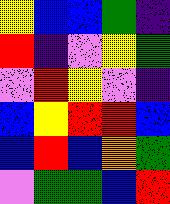[["yellow", "blue", "blue", "green", "indigo"], ["red", "indigo", "violet", "yellow", "green"], ["violet", "red", "yellow", "violet", "indigo"], ["blue", "yellow", "red", "red", "blue"], ["blue", "red", "blue", "orange", "green"], ["violet", "green", "green", "blue", "red"]]